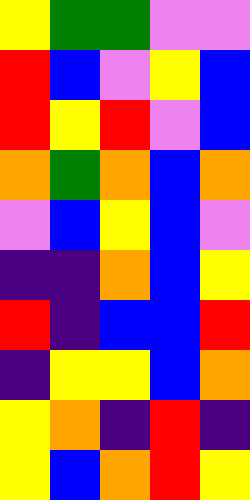[["yellow", "green", "green", "violet", "violet"], ["red", "blue", "violet", "yellow", "blue"], ["red", "yellow", "red", "violet", "blue"], ["orange", "green", "orange", "blue", "orange"], ["violet", "blue", "yellow", "blue", "violet"], ["indigo", "indigo", "orange", "blue", "yellow"], ["red", "indigo", "blue", "blue", "red"], ["indigo", "yellow", "yellow", "blue", "orange"], ["yellow", "orange", "indigo", "red", "indigo"], ["yellow", "blue", "orange", "red", "yellow"]]